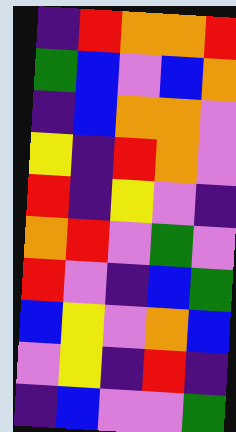[["indigo", "red", "orange", "orange", "red"], ["green", "blue", "violet", "blue", "orange"], ["indigo", "blue", "orange", "orange", "violet"], ["yellow", "indigo", "red", "orange", "violet"], ["red", "indigo", "yellow", "violet", "indigo"], ["orange", "red", "violet", "green", "violet"], ["red", "violet", "indigo", "blue", "green"], ["blue", "yellow", "violet", "orange", "blue"], ["violet", "yellow", "indigo", "red", "indigo"], ["indigo", "blue", "violet", "violet", "green"]]